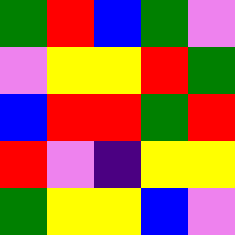[["green", "red", "blue", "green", "violet"], ["violet", "yellow", "yellow", "red", "green"], ["blue", "red", "red", "green", "red"], ["red", "violet", "indigo", "yellow", "yellow"], ["green", "yellow", "yellow", "blue", "violet"]]